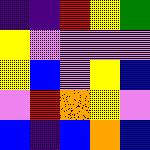[["indigo", "indigo", "red", "yellow", "green"], ["yellow", "violet", "violet", "violet", "violet"], ["yellow", "blue", "violet", "yellow", "blue"], ["violet", "red", "orange", "yellow", "violet"], ["blue", "indigo", "blue", "orange", "blue"]]